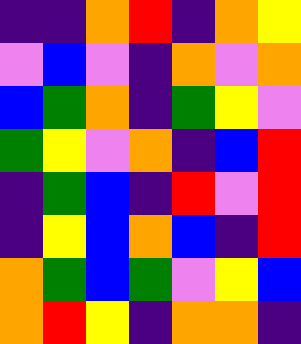[["indigo", "indigo", "orange", "red", "indigo", "orange", "yellow"], ["violet", "blue", "violet", "indigo", "orange", "violet", "orange"], ["blue", "green", "orange", "indigo", "green", "yellow", "violet"], ["green", "yellow", "violet", "orange", "indigo", "blue", "red"], ["indigo", "green", "blue", "indigo", "red", "violet", "red"], ["indigo", "yellow", "blue", "orange", "blue", "indigo", "red"], ["orange", "green", "blue", "green", "violet", "yellow", "blue"], ["orange", "red", "yellow", "indigo", "orange", "orange", "indigo"]]